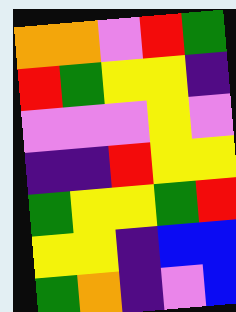[["orange", "orange", "violet", "red", "green"], ["red", "green", "yellow", "yellow", "indigo"], ["violet", "violet", "violet", "yellow", "violet"], ["indigo", "indigo", "red", "yellow", "yellow"], ["green", "yellow", "yellow", "green", "red"], ["yellow", "yellow", "indigo", "blue", "blue"], ["green", "orange", "indigo", "violet", "blue"]]